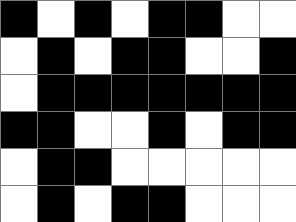[["black", "white", "black", "white", "black", "black", "white", "white"], ["white", "black", "white", "black", "black", "white", "white", "black"], ["white", "black", "black", "black", "black", "black", "black", "black"], ["black", "black", "white", "white", "black", "white", "black", "black"], ["white", "black", "black", "white", "white", "white", "white", "white"], ["white", "black", "white", "black", "black", "white", "white", "white"]]